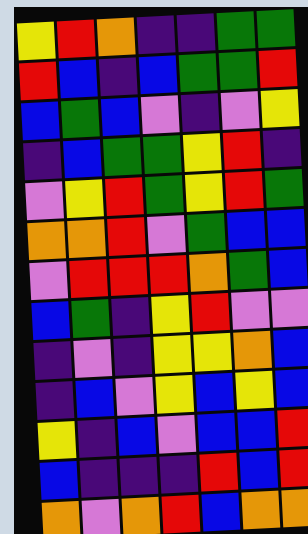[["yellow", "red", "orange", "indigo", "indigo", "green", "green"], ["red", "blue", "indigo", "blue", "green", "green", "red"], ["blue", "green", "blue", "violet", "indigo", "violet", "yellow"], ["indigo", "blue", "green", "green", "yellow", "red", "indigo"], ["violet", "yellow", "red", "green", "yellow", "red", "green"], ["orange", "orange", "red", "violet", "green", "blue", "blue"], ["violet", "red", "red", "red", "orange", "green", "blue"], ["blue", "green", "indigo", "yellow", "red", "violet", "violet"], ["indigo", "violet", "indigo", "yellow", "yellow", "orange", "blue"], ["indigo", "blue", "violet", "yellow", "blue", "yellow", "blue"], ["yellow", "indigo", "blue", "violet", "blue", "blue", "red"], ["blue", "indigo", "indigo", "indigo", "red", "blue", "red"], ["orange", "violet", "orange", "red", "blue", "orange", "orange"]]